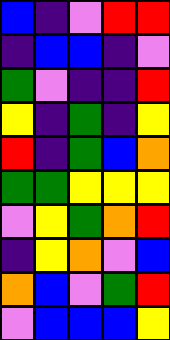[["blue", "indigo", "violet", "red", "red"], ["indigo", "blue", "blue", "indigo", "violet"], ["green", "violet", "indigo", "indigo", "red"], ["yellow", "indigo", "green", "indigo", "yellow"], ["red", "indigo", "green", "blue", "orange"], ["green", "green", "yellow", "yellow", "yellow"], ["violet", "yellow", "green", "orange", "red"], ["indigo", "yellow", "orange", "violet", "blue"], ["orange", "blue", "violet", "green", "red"], ["violet", "blue", "blue", "blue", "yellow"]]